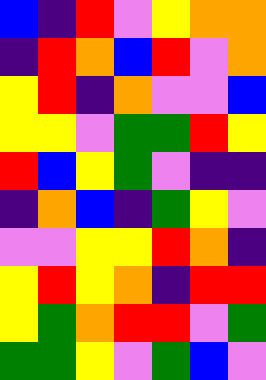[["blue", "indigo", "red", "violet", "yellow", "orange", "orange"], ["indigo", "red", "orange", "blue", "red", "violet", "orange"], ["yellow", "red", "indigo", "orange", "violet", "violet", "blue"], ["yellow", "yellow", "violet", "green", "green", "red", "yellow"], ["red", "blue", "yellow", "green", "violet", "indigo", "indigo"], ["indigo", "orange", "blue", "indigo", "green", "yellow", "violet"], ["violet", "violet", "yellow", "yellow", "red", "orange", "indigo"], ["yellow", "red", "yellow", "orange", "indigo", "red", "red"], ["yellow", "green", "orange", "red", "red", "violet", "green"], ["green", "green", "yellow", "violet", "green", "blue", "violet"]]